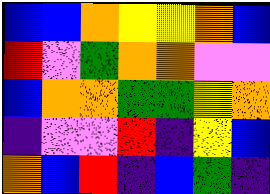[["blue", "blue", "orange", "yellow", "yellow", "orange", "blue"], ["red", "violet", "green", "orange", "orange", "violet", "violet"], ["blue", "orange", "orange", "green", "green", "yellow", "orange"], ["indigo", "violet", "violet", "red", "indigo", "yellow", "blue"], ["orange", "blue", "red", "indigo", "blue", "green", "indigo"]]